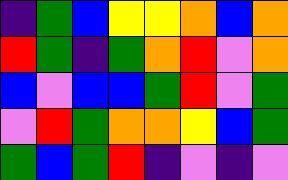[["indigo", "green", "blue", "yellow", "yellow", "orange", "blue", "orange"], ["red", "green", "indigo", "green", "orange", "red", "violet", "orange"], ["blue", "violet", "blue", "blue", "green", "red", "violet", "green"], ["violet", "red", "green", "orange", "orange", "yellow", "blue", "green"], ["green", "blue", "green", "red", "indigo", "violet", "indigo", "violet"]]